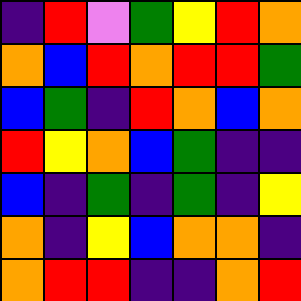[["indigo", "red", "violet", "green", "yellow", "red", "orange"], ["orange", "blue", "red", "orange", "red", "red", "green"], ["blue", "green", "indigo", "red", "orange", "blue", "orange"], ["red", "yellow", "orange", "blue", "green", "indigo", "indigo"], ["blue", "indigo", "green", "indigo", "green", "indigo", "yellow"], ["orange", "indigo", "yellow", "blue", "orange", "orange", "indigo"], ["orange", "red", "red", "indigo", "indigo", "orange", "red"]]